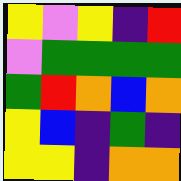[["yellow", "violet", "yellow", "indigo", "red"], ["violet", "green", "green", "green", "green"], ["green", "red", "orange", "blue", "orange"], ["yellow", "blue", "indigo", "green", "indigo"], ["yellow", "yellow", "indigo", "orange", "orange"]]